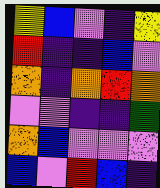[["yellow", "blue", "violet", "indigo", "yellow"], ["red", "indigo", "indigo", "blue", "violet"], ["orange", "indigo", "orange", "red", "orange"], ["violet", "violet", "indigo", "indigo", "green"], ["orange", "blue", "violet", "violet", "violet"], ["blue", "violet", "red", "blue", "indigo"]]